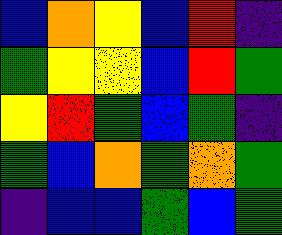[["blue", "orange", "yellow", "blue", "red", "indigo"], ["green", "yellow", "yellow", "blue", "red", "green"], ["yellow", "red", "green", "blue", "green", "indigo"], ["green", "blue", "orange", "green", "orange", "green"], ["indigo", "blue", "blue", "green", "blue", "green"]]